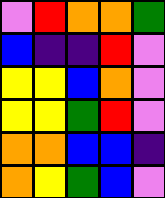[["violet", "red", "orange", "orange", "green"], ["blue", "indigo", "indigo", "red", "violet"], ["yellow", "yellow", "blue", "orange", "violet"], ["yellow", "yellow", "green", "red", "violet"], ["orange", "orange", "blue", "blue", "indigo"], ["orange", "yellow", "green", "blue", "violet"]]